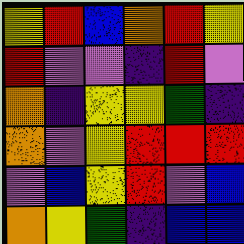[["yellow", "red", "blue", "orange", "red", "yellow"], ["red", "violet", "violet", "indigo", "red", "violet"], ["orange", "indigo", "yellow", "yellow", "green", "indigo"], ["orange", "violet", "yellow", "red", "red", "red"], ["violet", "blue", "yellow", "red", "violet", "blue"], ["orange", "yellow", "green", "indigo", "blue", "blue"]]